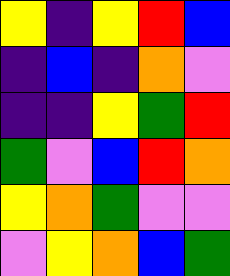[["yellow", "indigo", "yellow", "red", "blue"], ["indigo", "blue", "indigo", "orange", "violet"], ["indigo", "indigo", "yellow", "green", "red"], ["green", "violet", "blue", "red", "orange"], ["yellow", "orange", "green", "violet", "violet"], ["violet", "yellow", "orange", "blue", "green"]]